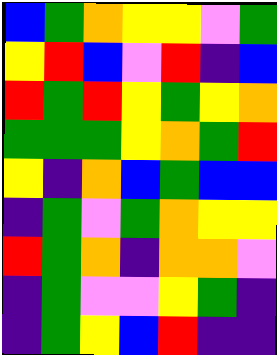[["blue", "green", "orange", "yellow", "yellow", "violet", "green"], ["yellow", "red", "blue", "violet", "red", "indigo", "blue"], ["red", "green", "red", "yellow", "green", "yellow", "orange"], ["green", "green", "green", "yellow", "orange", "green", "red"], ["yellow", "indigo", "orange", "blue", "green", "blue", "blue"], ["indigo", "green", "violet", "green", "orange", "yellow", "yellow"], ["red", "green", "orange", "indigo", "orange", "orange", "violet"], ["indigo", "green", "violet", "violet", "yellow", "green", "indigo"], ["indigo", "green", "yellow", "blue", "red", "indigo", "indigo"]]